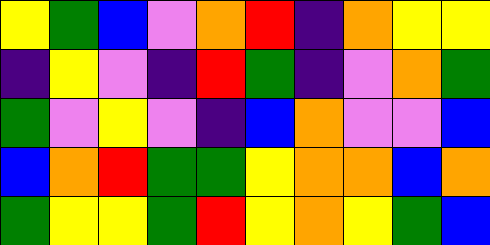[["yellow", "green", "blue", "violet", "orange", "red", "indigo", "orange", "yellow", "yellow"], ["indigo", "yellow", "violet", "indigo", "red", "green", "indigo", "violet", "orange", "green"], ["green", "violet", "yellow", "violet", "indigo", "blue", "orange", "violet", "violet", "blue"], ["blue", "orange", "red", "green", "green", "yellow", "orange", "orange", "blue", "orange"], ["green", "yellow", "yellow", "green", "red", "yellow", "orange", "yellow", "green", "blue"]]